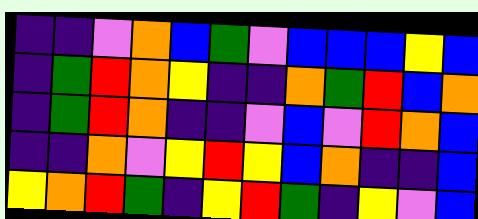[["indigo", "indigo", "violet", "orange", "blue", "green", "violet", "blue", "blue", "blue", "yellow", "blue"], ["indigo", "green", "red", "orange", "yellow", "indigo", "indigo", "orange", "green", "red", "blue", "orange"], ["indigo", "green", "red", "orange", "indigo", "indigo", "violet", "blue", "violet", "red", "orange", "blue"], ["indigo", "indigo", "orange", "violet", "yellow", "red", "yellow", "blue", "orange", "indigo", "indigo", "blue"], ["yellow", "orange", "red", "green", "indigo", "yellow", "red", "green", "indigo", "yellow", "violet", "blue"]]